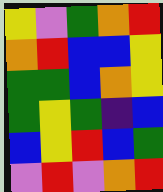[["yellow", "violet", "green", "orange", "red"], ["orange", "red", "blue", "blue", "yellow"], ["green", "green", "blue", "orange", "yellow"], ["green", "yellow", "green", "indigo", "blue"], ["blue", "yellow", "red", "blue", "green"], ["violet", "red", "violet", "orange", "red"]]